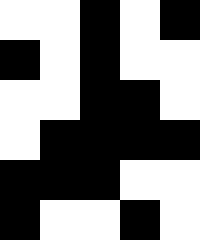[["white", "white", "black", "white", "black"], ["black", "white", "black", "white", "white"], ["white", "white", "black", "black", "white"], ["white", "black", "black", "black", "black"], ["black", "black", "black", "white", "white"], ["black", "white", "white", "black", "white"]]